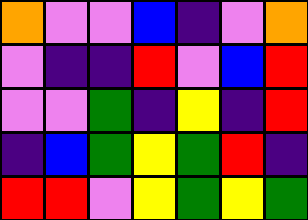[["orange", "violet", "violet", "blue", "indigo", "violet", "orange"], ["violet", "indigo", "indigo", "red", "violet", "blue", "red"], ["violet", "violet", "green", "indigo", "yellow", "indigo", "red"], ["indigo", "blue", "green", "yellow", "green", "red", "indigo"], ["red", "red", "violet", "yellow", "green", "yellow", "green"]]